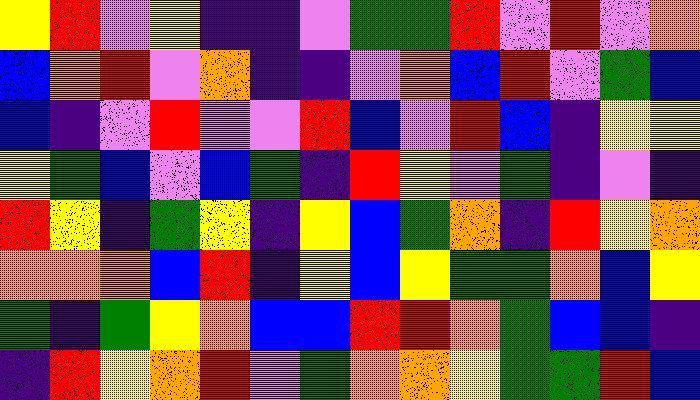[["yellow", "red", "violet", "yellow", "indigo", "indigo", "violet", "green", "green", "red", "violet", "red", "violet", "orange"], ["blue", "orange", "red", "violet", "orange", "indigo", "indigo", "violet", "orange", "blue", "red", "violet", "green", "blue"], ["blue", "indigo", "violet", "red", "violet", "violet", "red", "blue", "violet", "red", "blue", "indigo", "yellow", "yellow"], ["yellow", "green", "blue", "violet", "blue", "green", "indigo", "red", "yellow", "violet", "green", "indigo", "violet", "indigo"], ["red", "yellow", "indigo", "green", "yellow", "indigo", "yellow", "blue", "green", "orange", "indigo", "red", "yellow", "orange"], ["orange", "orange", "orange", "blue", "red", "indigo", "yellow", "blue", "yellow", "green", "green", "orange", "blue", "yellow"], ["green", "indigo", "green", "yellow", "orange", "blue", "blue", "red", "red", "orange", "green", "blue", "blue", "indigo"], ["indigo", "red", "yellow", "orange", "red", "violet", "green", "orange", "orange", "yellow", "green", "green", "red", "blue"]]